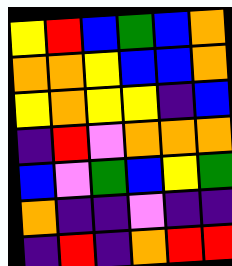[["yellow", "red", "blue", "green", "blue", "orange"], ["orange", "orange", "yellow", "blue", "blue", "orange"], ["yellow", "orange", "yellow", "yellow", "indigo", "blue"], ["indigo", "red", "violet", "orange", "orange", "orange"], ["blue", "violet", "green", "blue", "yellow", "green"], ["orange", "indigo", "indigo", "violet", "indigo", "indigo"], ["indigo", "red", "indigo", "orange", "red", "red"]]